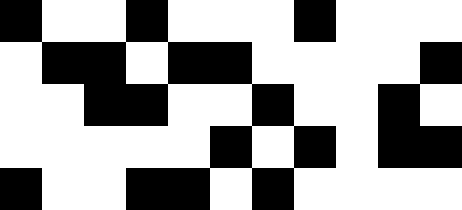[["black", "white", "white", "black", "white", "white", "white", "black", "white", "white", "white"], ["white", "black", "black", "white", "black", "black", "white", "white", "white", "white", "black"], ["white", "white", "black", "black", "white", "white", "black", "white", "white", "black", "white"], ["white", "white", "white", "white", "white", "black", "white", "black", "white", "black", "black"], ["black", "white", "white", "black", "black", "white", "black", "white", "white", "white", "white"]]